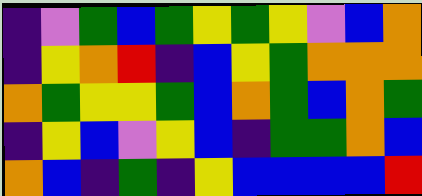[["indigo", "violet", "green", "blue", "green", "yellow", "green", "yellow", "violet", "blue", "orange"], ["indigo", "yellow", "orange", "red", "indigo", "blue", "yellow", "green", "orange", "orange", "orange"], ["orange", "green", "yellow", "yellow", "green", "blue", "orange", "green", "blue", "orange", "green"], ["indigo", "yellow", "blue", "violet", "yellow", "blue", "indigo", "green", "green", "orange", "blue"], ["orange", "blue", "indigo", "green", "indigo", "yellow", "blue", "blue", "blue", "blue", "red"]]